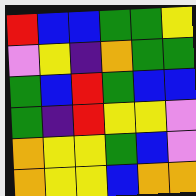[["red", "blue", "blue", "green", "green", "yellow"], ["violet", "yellow", "indigo", "orange", "green", "green"], ["green", "blue", "red", "green", "blue", "blue"], ["green", "indigo", "red", "yellow", "yellow", "violet"], ["orange", "yellow", "yellow", "green", "blue", "violet"], ["orange", "yellow", "yellow", "blue", "orange", "orange"]]